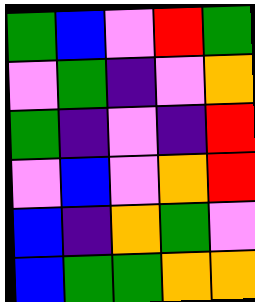[["green", "blue", "violet", "red", "green"], ["violet", "green", "indigo", "violet", "orange"], ["green", "indigo", "violet", "indigo", "red"], ["violet", "blue", "violet", "orange", "red"], ["blue", "indigo", "orange", "green", "violet"], ["blue", "green", "green", "orange", "orange"]]